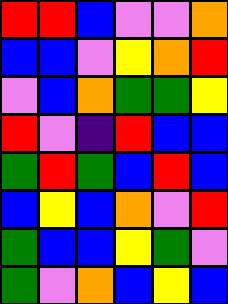[["red", "red", "blue", "violet", "violet", "orange"], ["blue", "blue", "violet", "yellow", "orange", "red"], ["violet", "blue", "orange", "green", "green", "yellow"], ["red", "violet", "indigo", "red", "blue", "blue"], ["green", "red", "green", "blue", "red", "blue"], ["blue", "yellow", "blue", "orange", "violet", "red"], ["green", "blue", "blue", "yellow", "green", "violet"], ["green", "violet", "orange", "blue", "yellow", "blue"]]